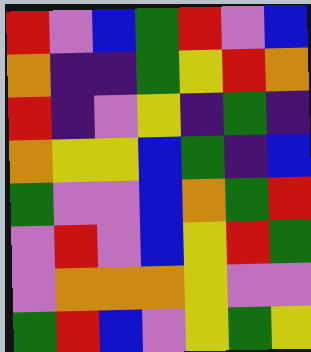[["red", "violet", "blue", "green", "red", "violet", "blue"], ["orange", "indigo", "indigo", "green", "yellow", "red", "orange"], ["red", "indigo", "violet", "yellow", "indigo", "green", "indigo"], ["orange", "yellow", "yellow", "blue", "green", "indigo", "blue"], ["green", "violet", "violet", "blue", "orange", "green", "red"], ["violet", "red", "violet", "blue", "yellow", "red", "green"], ["violet", "orange", "orange", "orange", "yellow", "violet", "violet"], ["green", "red", "blue", "violet", "yellow", "green", "yellow"]]